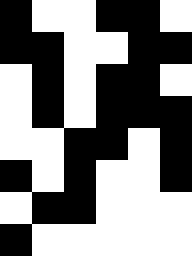[["black", "white", "white", "black", "black", "white"], ["black", "black", "white", "white", "black", "black"], ["white", "black", "white", "black", "black", "white"], ["white", "black", "white", "black", "black", "black"], ["white", "white", "black", "black", "white", "black"], ["black", "white", "black", "white", "white", "black"], ["white", "black", "black", "white", "white", "white"], ["black", "white", "white", "white", "white", "white"]]